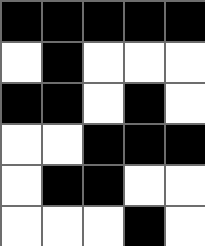[["black", "black", "black", "black", "black"], ["white", "black", "white", "white", "white"], ["black", "black", "white", "black", "white"], ["white", "white", "black", "black", "black"], ["white", "black", "black", "white", "white"], ["white", "white", "white", "black", "white"]]